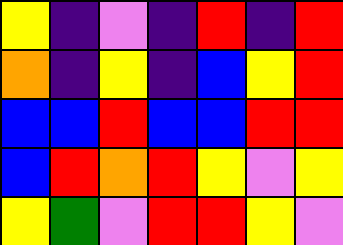[["yellow", "indigo", "violet", "indigo", "red", "indigo", "red"], ["orange", "indigo", "yellow", "indigo", "blue", "yellow", "red"], ["blue", "blue", "red", "blue", "blue", "red", "red"], ["blue", "red", "orange", "red", "yellow", "violet", "yellow"], ["yellow", "green", "violet", "red", "red", "yellow", "violet"]]